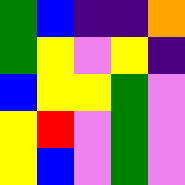[["green", "blue", "indigo", "indigo", "orange"], ["green", "yellow", "violet", "yellow", "indigo"], ["blue", "yellow", "yellow", "green", "violet"], ["yellow", "red", "violet", "green", "violet"], ["yellow", "blue", "violet", "green", "violet"]]